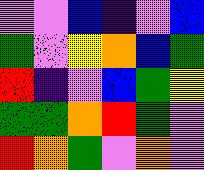[["violet", "violet", "blue", "indigo", "violet", "blue"], ["green", "violet", "yellow", "orange", "blue", "green"], ["red", "indigo", "violet", "blue", "green", "yellow"], ["green", "green", "orange", "red", "green", "violet"], ["red", "orange", "green", "violet", "orange", "violet"]]